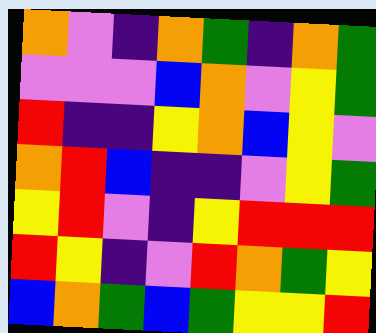[["orange", "violet", "indigo", "orange", "green", "indigo", "orange", "green"], ["violet", "violet", "violet", "blue", "orange", "violet", "yellow", "green"], ["red", "indigo", "indigo", "yellow", "orange", "blue", "yellow", "violet"], ["orange", "red", "blue", "indigo", "indigo", "violet", "yellow", "green"], ["yellow", "red", "violet", "indigo", "yellow", "red", "red", "red"], ["red", "yellow", "indigo", "violet", "red", "orange", "green", "yellow"], ["blue", "orange", "green", "blue", "green", "yellow", "yellow", "red"]]